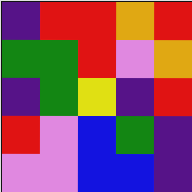[["indigo", "red", "red", "orange", "red"], ["green", "green", "red", "violet", "orange"], ["indigo", "green", "yellow", "indigo", "red"], ["red", "violet", "blue", "green", "indigo"], ["violet", "violet", "blue", "blue", "indigo"]]